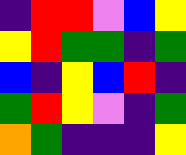[["indigo", "red", "red", "violet", "blue", "yellow"], ["yellow", "red", "green", "green", "indigo", "green"], ["blue", "indigo", "yellow", "blue", "red", "indigo"], ["green", "red", "yellow", "violet", "indigo", "green"], ["orange", "green", "indigo", "indigo", "indigo", "yellow"]]